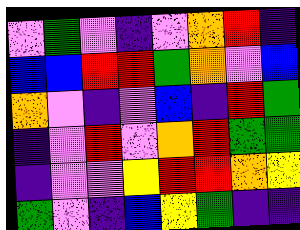[["violet", "green", "violet", "indigo", "violet", "orange", "red", "indigo"], ["blue", "blue", "red", "red", "green", "orange", "violet", "blue"], ["orange", "violet", "indigo", "violet", "blue", "indigo", "red", "green"], ["indigo", "violet", "red", "violet", "orange", "red", "green", "green"], ["indigo", "violet", "violet", "yellow", "red", "red", "orange", "yellow"], ["green", "violet", "indigo", "blue", "yellow", "green", "indigo", "indigo"]]